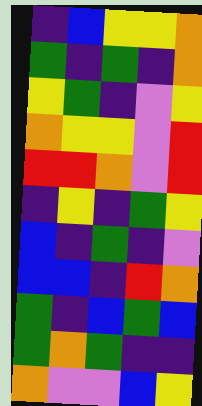[["indigo", "blue", "yellow", "yellow", "orange"], ["green", "indigo", "green", "indigo", "orange"], ["yellow", "green", "indigo", "violet", "yellow"], ["orange", "yellow", "yellow", "violet", "red"], ["red", "red", "orange", "violet", "red"], ["indigo", "yellow", "indigo", "green", "yellow"], ["blue", "indigo", "green", "indigo", "violet"], ["blue", "blue", "indigo", "red", "orange"], ["green", "indigo", "blue", "green", "blue"], ["green", "orange", "green", "indigo", "indigo"], ["orange", "violet", "violet", "blue", "yellow"]]